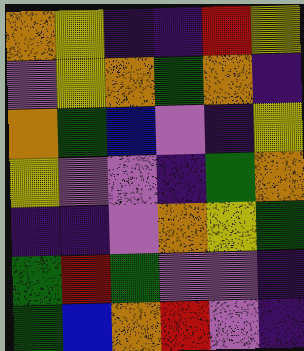[["orange", "yellow", "indigo", "indigo", "red", "yellow"], ["violet", "yellow", "orange", "green", "orange", "indigo"], ["orange", "green", "blue", "violet", "indigo", "yellow"], ["yellow", "violet", "violet", "indigo", "green", "orange"], ["indigo", "indigo", "violet", "orange", "yellow", "green"], ["green", "red", "green", "violet", "violet", "indigo"], ["green", "blue", "orange", "red", "violet", "indigo"]]